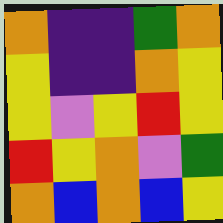[["orange", "indigo", "indigo", "green", "orange"], ["yellow", "indigo", "indigo", "orange", "yellow"], ["yellow", "violet", "yellow", "red", "yellow"], ["red", "yellow", "orange", "violet", "green"], ["orange", "blue", "orange", "blue", "yellow"]]